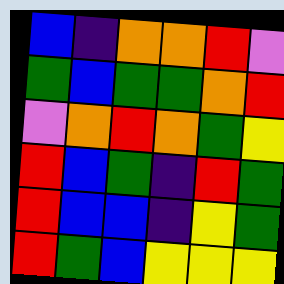[["blue", "indigo", "orange", "orange", "red", "violet"], ["green", "blue", "green", "green", "orange", "red"], ["violet", "orange", "red", "orange", "green", "yellow"], ["red", "blue", "green", "indigo", "red", "green"], ["red", "blue", "blue", "indigo", "yellow", "green"], ["red", "green", "blue", "yellow", "yellow", "yellow"]]